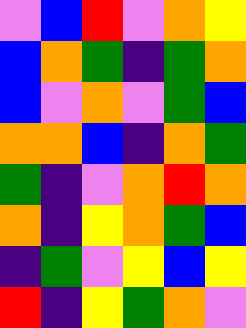[["violet", "blue", "red", "violet", "orange", "yellow"], ["blue", "orange", "green", "indigo", "green", "orange"], ["blue", "violet", "orange", "violet", "green", "blue"], ["orange", "orange", "blue", "indigo", "orange", "green"], ["green", "indigo", "violet", "orange", "red", "orange"], ["orange", "indigo", "yellow", "orange", "green", "blue"], ["indigo", "green", "violet", "yellow", "blue", "yellow"], ["red", "indigo", "yellow", "green", "orange", "violet"]]